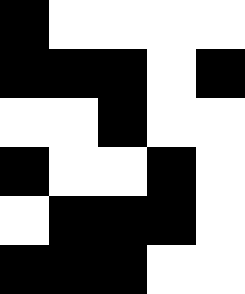[["black", "white", "white", "white", "white"], ["black", "black", "black", "white", "black"], ["white", "white", "black", "white", "white"], ["black", "white", "white", "black", "white"], ["white", "black", "black", "black", "white"], ["black", "black", "black", "white", "white"]]